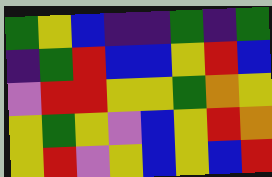[["green", "yellow", "blue", "indigo", "indigo", "green", "indigo", "green"], ["indigo", "green", "red", "blue", "blue", "yellow", "red", "blue"], ["violet", "red", "red", "yellow", "yellow", "green", "orange", "yellow"], ["yellow", "green", "yellow", "violet", "blue", "yellow", "red", "orange"], ["yellow", "red", "violet", "yellow", "blue", "yellow", "blue", "red"]]